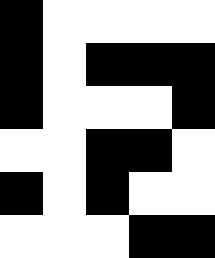[["black", "white", "white", "white", "white"], ["black", "white", "black", "black", "black"], ["black", "white", "white", "white", "black"], ["white", "white", "black", "black", "white"], ["black", "white", "black", "white", "white"], ["white", "white", "white", "black", "black"]]